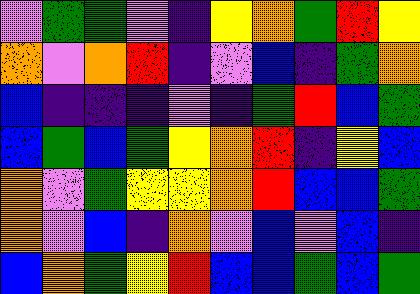[["violet", "green", "green", "violet", "indigo", "yellow", "orange", "green", "red", "yellow"], ["orange", "violet", "orange", "red", "indigo", "violet", "blue", "indigo", "green", "orange"], ["blue", "indigo", "indigo", "indigo", "violet", "indigo", "green", "red", "blue", "green"], ["blue", "green", "blue", "green", "yellow", "orange", "red", "indigo", "yellow", "blue"], ["orange", "violet", "green", "yellow", "yellow", "orange", "red", "blue", "blue", "green"], ["orange", "violet", "blue", "indigo", "orange", "violet", "blue", "violet", "blue", "indigo"], ["blue", "orange", "green", "yellow", "red", "blue", "blue", "green", "blue", "green"]]